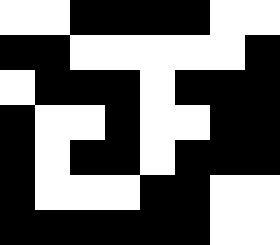[["white", "white", "black", "black", "black", "black", "white", "white"], ["black", "black", "white", "white", "white", "white", "white", "black"], ["white", "black", "black", "black", "white", "black", "black", "black"], ["black", "white", "white", "black", "white", "white", "black", "black"], ["black", "white", "black", "black", "white", "black", "black", "black"], ["black", "white", "white", "white", "black", "black", "white", "white"], ["black", "black", "black", "black", "black", "black", "white", "white"]]